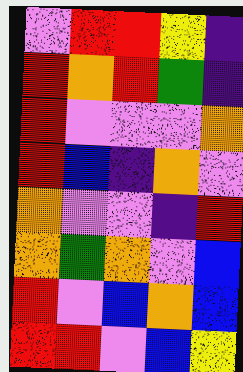[["violet", "red", "red", "yellow", "indigo"], ["red", "orange", "red", "green", "indigo"], ["red", "violet", "violet", "violet", "orange"], ["red", "blue", "indigo", "orange", "violet"], ["orange", "violet", "violet", "indigo", "red"], ["orange", "green", "orange", "violet", "blue"], ["red", "violet", "blue", "orange", "blue"], ["red", "red", "violet", "blue", "yellow"]]